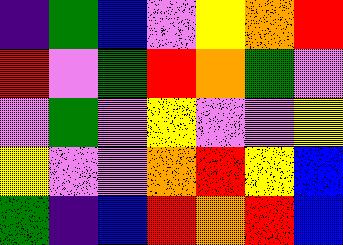[["indigo", "green", "blue", "violet", "yellow", "orange", "red"], ["red", "violet", "green", "red", "orange", "green", "violet"], ["violet", "green", "violet", "yellow", "violet", "violet", "yellow"], ["yellow", "violet", "violet", "orange", "red", "yellow", "blue"], ["green", "indigo", "blue", "red", "orange", "red", "blue"]]